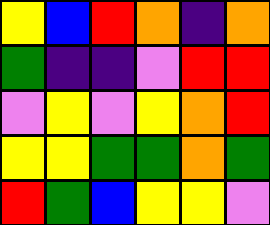[["yellow", "blue", "red", "orange", "indigo", "orange"], ["green", "indigo", "indigo", "violet", "red", "red"], ["violet", "yellow", "violet", "yellow", "orange", "red"], ["yellow", "yellow", "green", "green", "orange", "green"], ["red", "green", "blue", "yellow", "yellow", "violet"]]